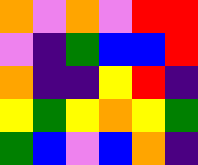[["orange", "violet", "orange", "violet", "red", "red"], ["violet", "indigo", "green", "blue", "blue", "red"], ["orange", "indigo", "indigo", "yellow", "red", "indigo"], ["yellow", "green", "yellow", "orange", "yellow", "green"], ["green", "blue", "violet", "blue", "orange", "indigo"]]